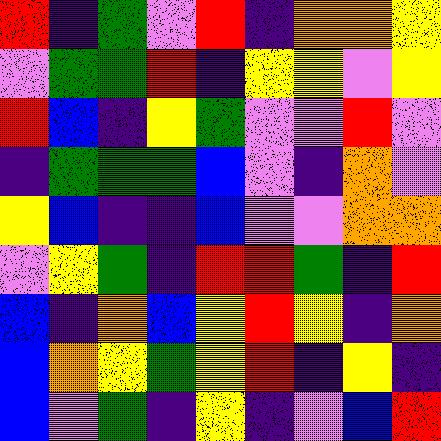[["red", "indigo", "green", "violet", "red", "indigo", "orange", "orange", "yellow"], ["violet", "green", "green", "red", "indigo", "yellow", "yellow", "violet", "yellow"], ["red", "blue", "indigo", "yellow", "green", "violet", "violet", "red", "violet"], ["indigo", "green", "green", "green", "blue", "violet", "indigo", "orange", "violet"], ["yellow", "blue", "indigo", "indigo", "blue", "violet", "violet", "orange", "orange"], ["violet", "yellow", "green", "indigo", "red", "red", "green", "indigo", "red"], ["blue", "indigo", "orange", "blue", "yellow", "red", "yellow", "indigo", "orange"], ["blue", "orange", "yellow", "green", "yellow", "red", "indigo", "yellow", "indigo"], ["blue", "violet", "green", "indigo", "yellow", "indigo", "violet", "blue", "red"]]